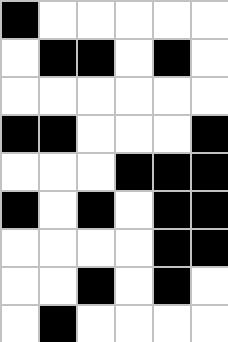[["black", "white", "white", "white", "white", "white"], ["white", "black", "black", "white", "black", "white"], ["white", "white", "white", "white", "white", "white"], ["black", "black", "white", "white", "white", "black"], ["white", "white", "white", "black", "black", "black"], ["black", "white", "black", "white", "black", "black"], ["white", "white", "white", "white", "black", "black"], ["white", "white", "black", "white", "black", "white"], ["white", "black", "white", "white", "white", "white"]]